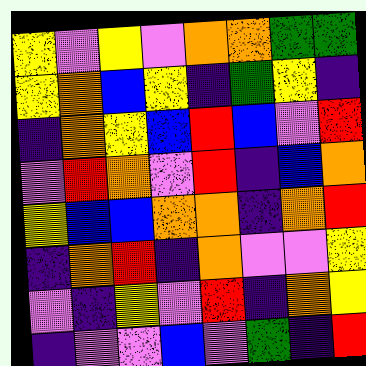[["yellow", "violet", "yellow", "violet", "orange", "orange", "green", "green"], ["yellow", "orange", "blue", "yellow", "indigo", "green", "yellow", "indigo"], ["indigo", "orange", "yellow", "blue", "red", "blue", "violet", "red"], ["violet", "red", "orange", "violet", "red", "indigo", "blue", "orange"], ["yellow", "blue", "blue", "orange", "orange", "indigo", "orange", "red"], ["indigo", "orange", "red", "indigo", "orange", "violet", "violet", "yellow"], ["violet", "indigo", "yellow", "violet", "red", "indigo", "orange", "yellow"], ["indigo", "violet", "violet", "blue", "violet", "green", "indigo", "red"]]